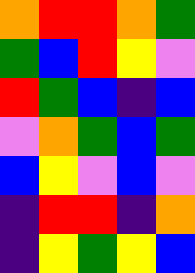[["orange", "red", "red", "orange", "green"], ["green", "blue", "red", "yellow", "violet"], ["red", "green", "blue", "indigo", "blue"], ["violet", "orange", "green", "blue", "green"], ["blue", "yellow", "violet", "blue", "violet"], ["indigo", "red", "red", "indigo", "orange"], ["indigo", "yellow", "green", "yellow", "blue"]]